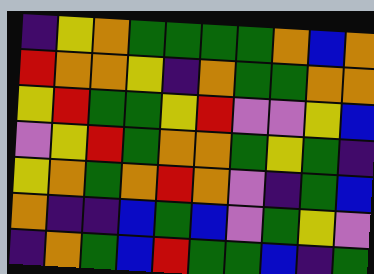[["indigo", "yellow", "orange", "green", "green", "green", "green", "orange", "blue", "orange"], ["red", "orange", "orange", "yellow", "indigo", "orange", "green", "green", "orange", "orange"], ["yellow", "red", "green", "green", "yellow", "red", "violet", "violet", "yellow", "blue"], ["violet", "yellow", "red", "green", "orange", "orange", "green", "yellow", "green", "indigo"], ["yellow", "orange", "green", "orange", "red", "orange", "violet", "indigo", "green", "blue"], ["orange", "indigo", "indigo", "blue", "green", "blue", "violet", "green", "yellow", "violet"], ["indigo", "orange", "green", "blue", "red", "green", "green", "blue", "indigo", "green"]]